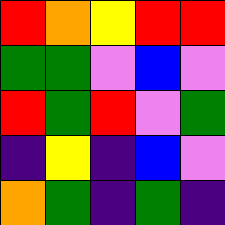[["red", "orange", "yellow", "red", "red"], ["green", "green", "violet", "blue", "violet"], ["red", "green", "red", "violet", "green"], ["indigo", "yellow", "indigo", "blue", "violet"], ["orange", "green", "indigo", "green", "indigo"]]